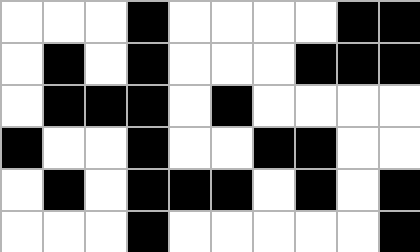[["white", "white", "white", "black", "white", "white", "white", "white", "black", "black"], ["white", "black", "white", "black", "white", "white", "white", "black", "black", "black"], ["white", "black", "black", "black", "white", "black", "white", "white", "white", "white"], ["black", "white", "white", "black", "white", "white", "black", "black", "white", "white"], ["white", "black", "white", "black", "black", "black", "white", "black", "white", "black"], ["white", "white", "white", "black", "white", "white", "white", "white", "white", "black"]]